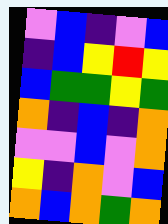[["violet", "blue", "indigo", "violet", "blue"], ["indigo", "blue", "yellow", "red", "yellow"], ["blue", "green", "green", "yellow", "green"], ["orange", "indigo", "blue", "indigo", "orange"], ["violet", "violet", "blue", "violet", "orange"], ["yellow", "indigo", "orange", "violet", "blue"], ["orange", "blue", "orange", "green", "orange"]]